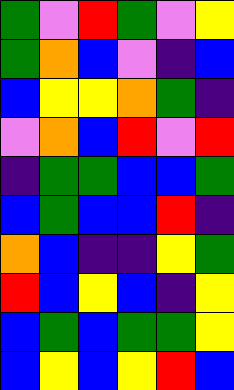[["green", "violet", "red", "green", "violet", "yellow"], ["green", "orange", "blue", "violet", "indigo", "blue"], ["blue", "yellow", "yellow", "orange", "green", "indigo"], ["violet", "orange", "blue", "red", "violet", "red"], ["indigo", "green", "green", "blue", "blue", "green"], ["blue", "green", "blue", "blue", "red", "indigo"], ["orange", "blue", "indigo", "indigo", "yellow", "green"], ["red", "blue", "yellow", "blue", "indigo", "yellow"], ["blue", "green", "blue", "green", "green", "yellow"], ["blue", "yellow", "blue", "yellow", "red", "blue"]]